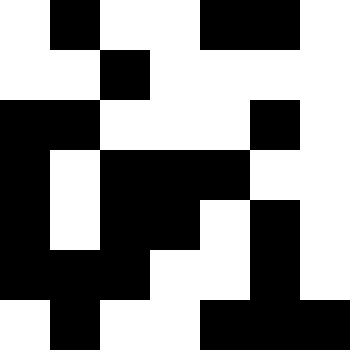[["white", "black", "white", "white", "black", "black", "white"], ["white", "white", "black", "white", "white", "white", "white"], ["black", "black", "white", "white", "white", "black", "white"], ["black", "white", "black", "black", "black", "white", "white"], ["black", "white", "black", "black", "white", "black", "white"], ["black", "black", "black", "white", "white", "black", "white"], ["white", "black", "white", "white", "black", "black", "black"]]